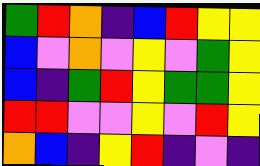[["green", "red", "orange", "indigo", "blue", "red", "yellow", "yellow"], ["blue", "violet", "orange", "violet", "yellow", "violet", "green", "yellow"], ["blue", "indigo", "green", "red", "yellow", "green", "green", "yellow"], ["red", "red", "violet", "violet", "yellow", "violet", "red", "yellow"], ["orange", "blue", "indigo", "yellow", "red", "indigo", "violet", "indigo"]]